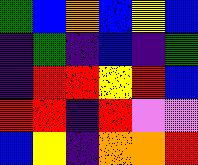[["green", "blue", "orange", "blue", "yellow", "blue"], ["indigo", "green", "indigo", "blue", "indigo", "green"], ["indigo", "red", "red", "yellow", "red", "blue"], ["red", "red", "indigo", "red", "violet", "violet"], ["blue", "yellow", "indigo", "orange", "orange", "red"]]